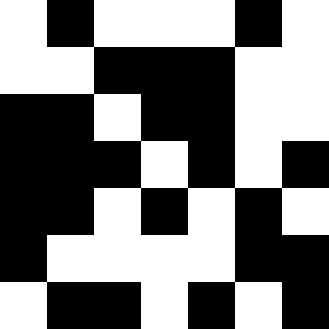[["white", "black", "white", "white", "white", "black", "white"], ["white", "white", "black", "black", "black", "white", "white"], ["black", "black", "white", "black", "black", "white", "white"], ["black", "black", "black", "white", "black", "white", "black"], ["black", "black", "white", "black", "white", "black", "white"], ["black", "white", "white", "white", "white", "black", "black"], ["white", "black", "black", "white", "black", "white", "black"]]